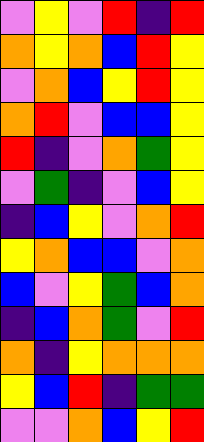[["violet", "yellow", "violet", "red", "indigo", "red"], ["orange", "yellow", "orange", "blue", "red", "yellow"], ["violet", "orange", "blue", "yellow", "red", "yellow"], ["orange", "red", "violet", "blue", "blue", "yellow"], ["red", "indigo", "violet", "orange", "green", "yellow"], ["violet", "green", "indigo", "violet", "blue", "yellow"], ["indigo", "blue", "yellow", "violet", "orange", "red"], ["yellow", "orange", "blue", "blue", "violet", "orange"], ["blue", "violet", "yellow", "green", "blue", "orange"], ["indigo", "blue", "orange", "green", "violet", "red"], ["orange", "indigo", "yellow", "orange", "orange", "orange"], ["yellow", "blue", "red", "indigo", "green", "green"], ["violet", "violet", "orange", "blue", "yellow", "red"]]